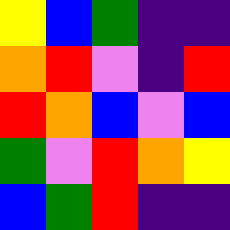[["yellow", "blue", "green", "indigo", "indigo"], ["orange", "red", "violet", "indigo", "red"], ["red", "orange", "blue", "violet", "blue"], ["green", "violet", "red", "orange", "yellow"], ["blue", "green", "red", "indigo", "indigo"]]